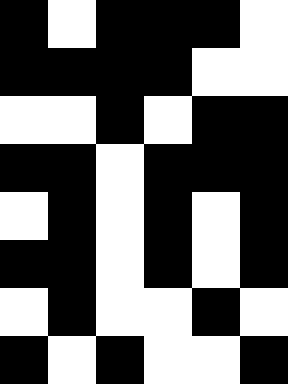[["black", "white", "black", "black", "black", "white"], ["black", "black", "black", "black", "white", "white"], ["white", "white", "black", "white", "black", "black"], ["black", "black", "white", "black", "black", "black"], ["white", "black", "white", "black", "white", "black"], ["black", "black", "white", "black", "white", "black"], ["white", "black", "white", "white", "black", "white"], ["black", "white", "black", "white", "white", "black"]]